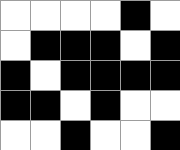[["white", "white", "white", "white", "black", "white"], ["white", "black", "black", "black", "white", "black"], ["black", "white", "black", "black", "black", "black"], ["black", "black", "white", "black", "white", "white"], ["white", "white", "black", "white", "white", "black"]]